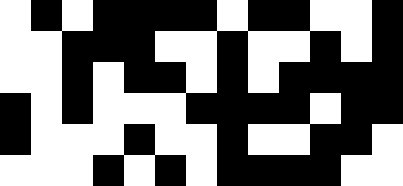[["white", "black", "white", "black", "black", "black", "black", "white", "black", "black", "white", "white", "black"], ["white", "white", "black", "black", "black", "white", "white", "black", "white", "white", "black", "white", "black"], ["white", "white", "black", "white", "black", "black", "white", "black", "white", "black", "black", "black", "black"], ["black", "white", "black", "white", "white", "white", "black", "black", "black", "black", "white", "black", "black"], ["black", "white", "white", "white", "black", "white", "white", "black", "white", "white", "black", "black", "white"], ["white", "white", "white", "black", "white", "black", "white", "black", "black", "black", "black", "white", "white"]]